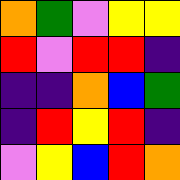[["orange", "green", "violet", "yellow", "yellow"], ["red", "violet", "red", "red", "indigo"], ["indigo", "indigo", "orange", "blue", "green"], ["indigo", "red", "yellow", "red", "indigo"], ["violet", "yellow", "blue", "red", "orange"]]